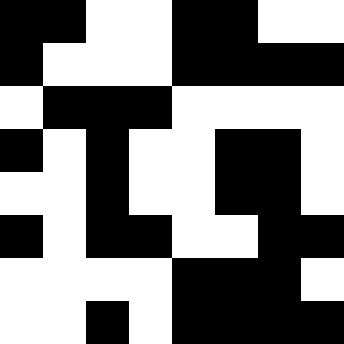[["black", "black", "white", "white", "black", "black", "white", "white"], ["black", "white", "white", "white", "black", "black", "black", "black"], ["white", "black", "black", "black", "white", "white", "white", "white"], ["black", "white", "black", "white", "white", "black", "black", "white"], ["white", "white", "black", "white", "white", "black", "black", "white"], ["black", "white", "black", "black", "white", "white", "black", "black"], ["white", "white", "white", "white", "black", "black", "black", "white"], ["white", "white", "black", "white", "black", "black", "black", "black"]]